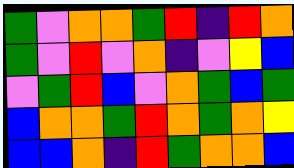[["green", "violet", "orange", "orange", "green", "red", "indigo", "red", "orange"], ["green", "violet", "red", "violet", "orange", "indigo", "violet", "yellow", "blue"], ["violet", "green", "red", "blue", "violet", "orange", "green", "blue", "green"], ["blue", "orange", "orange", "green", "red", "orange", "green", "orange", "yellow"], ["blue", "blue", "orange", "indigo", "red", "green", "orange", "orange", "blue"]]